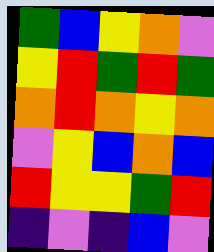[["green", "blue", "yellow", "orange", "violet"], ["yellow", "red", "green", "red", "green"], ["orange", "red", "orange", "yellow", "orange"], ["violet", "yellow", "blue", "orange", "blue"], ["red", "yellow", "yellow", "green", "red"], ["indigo", "violet", "indigo", "blue", "violet"]]